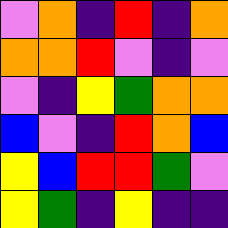[["violet", "orange", "indigo", "red", "indigo", "orange"], ["orange", "orange", "red", "violet", "indigo", "violet"], ["violet", "indigo", "yellow", "green", "orange", "orange"], ["blue", "violet", "indigo", "red", "orange", "blue"], ["yellow", "blue", "red", "red", "green", "violet"], ["yellow", "green", "indigo", "yellow", "indigo", "indigo"]]